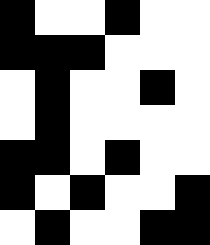[["black", "white", "white", "black", "white", "white"], ["black", "black", "black", "white", "white", "white"], ["white", "black", "white", "white", "black", "white"], ["white", "black", "white", "white", "white", "white"], ["black", "black", "white", "black", "white", "white"], ["black", "white", "black", "white", "white", "black"], ["white", "black", "white", "white", "black", "black"]]